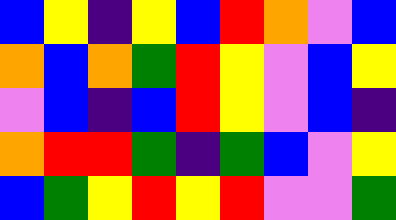[["blue", "yellow", "indigo", "yellow", "blue", "red", "orange", "violet", "blue"], ["orange", "blue", "orange", "green", "red", "yellow", "violet", "blue", "yellow"], ["violet", "blue", "indigo", "blue", "red", "yellow", "violet", "blue", "indigo"], ["orange", "red", "red", "green", "indigo", "green", "blue", "violet", "yellow"], ["blue", "green", "yellow", "red", "yellow", "red", "violet", "violet", "green"]]